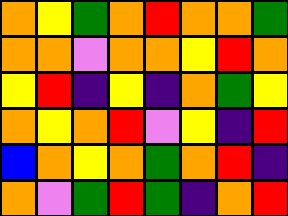[["orange", "yellow", "green", "orange", "red", "orange", "orange", "green"], ["orange", "orange", "violet", "orange", "orange", "yellow", "red", "orange"], ["yellow", "red", "indigo", "yellow", "indigo", "orange", "green", "yellow"], ["orange", "yellow", "orange", "red", "violet", "yellow", "indigo", "red"], ["blue", "orange", "yellow", "orange", "green", "orange", "red", "indigo"], ["orange", "violet", "green", "red", "green", "indigo", "orange", "red"]]